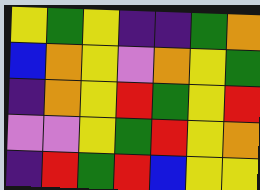[["yellow", "green", "yellow", "indigo", "indigo", "green", "orange"], ["blue", "orange", "yellow", "violet", "orange", "yellow", "green"], ["indigo", "orange", "yellow", "red", "green", "yellow", "red"], ["violet", "violet", "yellow", "green", "red", "yellow", "orange"], ["indigo", "red", "green", "red", "blue", "yellow", "yellow"]]